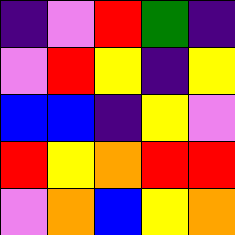[["indigo", "violet", "red", "green", "indigo"], ["violet", "red", "yellow", "indigo", "yellow"], ["blue", "blue", "indigo", "yellow", "violet"], ["red", "yellow", "orange", "red", "red"], ["violet", "orange", "blue", "yellow", "orange"]]